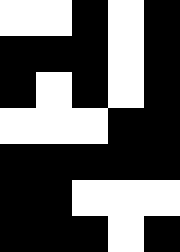[["white", "white", "black", "white", "black"], ["black", "black", "black", "white", "black"], ["black", "white", "black", "white", "black"], ["white", "white", "white", "black", "black"], ["black", "black", "black", "black", "black"], ["black", "black", "white", "white", "white"], ["black", "black", "black", "white", "black"]]